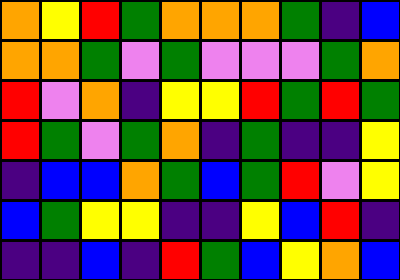[["orange", "yellow", "red", "green", "orange", "orange", "orange", "green", "indigo", "blue"], ["orange", "orange", "green", "violet", "green", "violet", "violet", "violet", "green", "orange"], ["red", "violet", "orange", "indigo", "yellow", "yellow", "red", "green", "red", "green"], ["red", "green", "violet", "green", "orange", "indigo", "green", "indigo", "indigo", "yellow"], ["indigo", "blue", "blue", "orange", "green", "blue", "green", "red", "violet", "yellow"], ["blue", "green", "yellow", "yellow", "indigo", "indigo", "yellow", "blue", "red", "indigo"], ["indigo", "indigo", "blue", "indigo", "red", "green", "blue", "yellow", "orange", "blue"]]